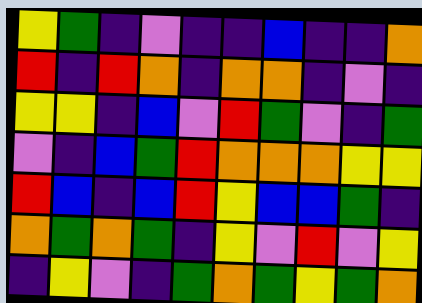[["yellow", "green", "indigo", "violet", "indigo", "indigo", "blue", "indigo", "indigo", "orange"], ["red", "indigo", "red", "orange", "indigo", "orange", "orange", "indigo", "violet", "indigo"], ["yellow", "yellow", "indigo", "blue", "violet", "red", "green", "violet", "indigo", "green"], ["violet", "indigo", "blue", "green", "red", "orange", "orange", "orange", "yellow", "yellow"], ["red", "blue", "indigo", "blue", "red", "yellow", "blue", "blue", "green", "indigo"], ["orange", "green", "orange", "green", "indigo", "yellow", "violet", "red", "violet", "yellow"], ["indigo", "yellow", "violet", "indigo", "green", "orange", "green", "yellow", "green", "orange"]]